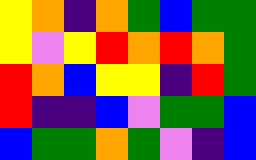[["yellow", "orange", "indigo", "orange", "green", "blue", "green", "green"], ["yellow", "violet", "yellow", "red", "orange", "red", "orange", "green"], ["red", "orange", "blue", "yellow", "yellow", "indigo", "red", "green"], ["red", "indigo", "indigo", "blue", "violet", "green", "green", "blue"], ["blue", "green", "green", "orange", "green", "violet", "indigo", "blue"]]